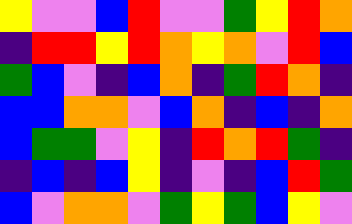[["yellow", "violet", "violet", "blue", "red", "violet", "violet", "green", "yellow", "red", "orange"], ["indigo", "red", "red", "yellow", "red", "orange", "yellow", "orange", "violet", "red", "blue"], ["green", "blue", "violet", "indigo", "blue", "orange", "indigo", "green", "red", "orange", "indigo"], ["blue", "blue", "orange", "orange", "violet", "blue", "orange", "indigo", "blue", "indigo", "orange"], ["blue", "green", "green", "violet", "yellow", "indigo", "red", "orange", "red", "green", "indigo"], ["indigo", "blue", "indigo", "blue", "yellow", "indigo", "violet", "indigo", "blue", "red", "green"], ["blue", "violet", "orange", "orange", "violet", "green", "yellow", "green", "blue", "yellow", "violet"]]